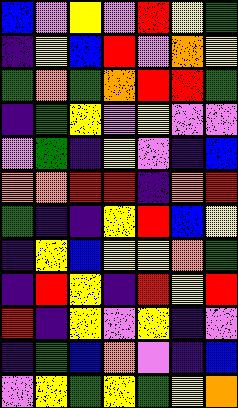[["blue", "violet", "yellow", "violet", "red", "yellow", "green"], ["indigo", "yellow", "blue", "red", "violet", "orange", "yellow"], ["green", "orange", "green", "orange", "red", "red", "green"], ["indigo", "green", "yellow", "violet", "yellow", "violet", "violet"], ["violet", "green", "indigo", "yellow", "violet", "indigo", "blue"], ["orange", "orange", "red", "red", "indigo", "orange", "red"], ["green", "indigo", "indigo", "yellow", "red", "blue", "yellow"], ["indigo", "yellow", "blue", "yellow", "yellow", "orange", "green"], ["indigo", "red", "yellow", "indigo", "red", "yellow", "red"], ["red", "indigo", "yellow", "violet", "yellow", "indigo", "violet"], ["indigo", "green", "blue", "orange", "violet", "indigo", "blue"], ["violet", "yellow", "green", "yellow", "green", "yellow", "orange"]]